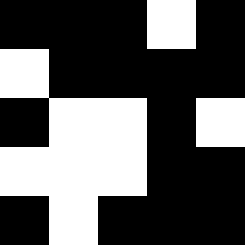[["black", "black", "black", "white", "black"], ["white", "black", "black", "black", "black"], ["black", "white", "white", "black", "white"], ["white", "white", "white", "black", "black"], ["black", "white", "black", "black", "black"]]